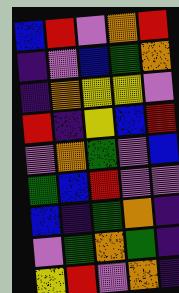[["blue", "red", "violet", "orange", "red"], ["indigo", "violet", "blue", "green", "orange"], ["indigo", "orange", "yellow", "yellow", "violet"], ["red", "indigo", "yellow", "blue", "red"], ["violet", "orange", "green", "violet", "blue"], ["green", "blue", "red", "violet", "violet"], ["blue", "indigo", "green", "orange", "indigo"], ["violet", "green", "orange", "green", "indigo"], ["yellow", "red", "violet", "orange", "indigo"]]